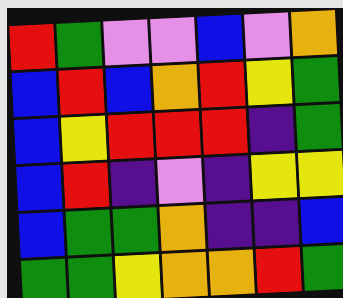[["red", "green", "violet", "violet", "blue", "violet", "orange"], ["blue", "red", "blue", "orange", "red", "yellow", "green"], ["blue", "yellow", "red", "red", "red", "indigo", "green"], ["blue", "red", "indigo", "violet", "indigo", "yellow", "yellow"], ["blue", "green", "green", "orange", "indigo", "indigo", "blue"], ["green", "green", "yellow", "orange", "orange", "red", "green"]]